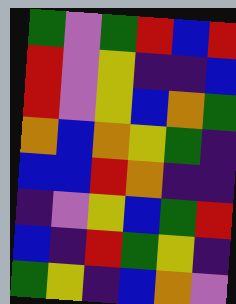[["green", "violet", "green", "red", "blue", "red"], ["red", "violet", "yellow", "indigo", "indigo", "blue"], ["red", "violet", "yellow", "blue", "orange", "green"], ["orange", "blue", "orange", "yellow", "green", "indigo"], ["blue", "blue", "red", "orange", "indigo", "indigo"], ["indigo", "violet", "yellow", "blue", "green", "red"], ["blue", "indigo", "red", "green", "yellow", "indigo"], ["green", "yellow", "indigo", "blue", "orange", "violet"]]